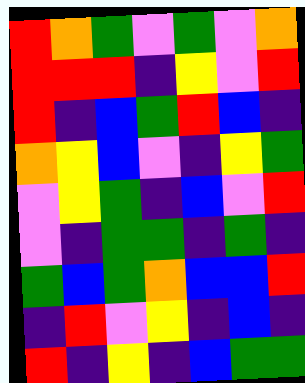[["red", "orange", "green", "violet", "green", "violet", "orange"], ["red", "red", "red", "indigo", "yellow", "violet", "red"], ["red", "indigo", "blue", "green", "red", "blue", "indigo"], ["orange", "yellow", "blue", "violet", "indigo", "yellow", "green"], ["violet", "yellow", "green", "indigo", "blue", "violet", "red"], ["violet", "indigo", "green", "green", "indigo", "green", "indigo"], ["green", "blue", "green", "orange", "blue", "blue", "red"], ["indigo", "red", "violet", "yellow", "indigo", "blue", "indigo"], ["red", "indigo", "yellow", "indigo", "blue", "green", "green"]]